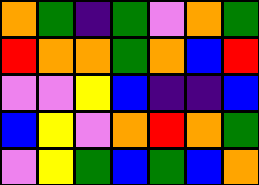[["orange", "green", "indigo", "green", "violet", "orange", "green"], ["red", "orange", "orange", "green", "orange", "blue", "red"], ["violet", "violet", "yellow", "blue", "indigo", "indigo", "blue"], ["blue", "yellow", "violet", "orange", "red", "orange", "green"], ["violet", "yellow", "green", "blue", "green", "blue", "orange"]]